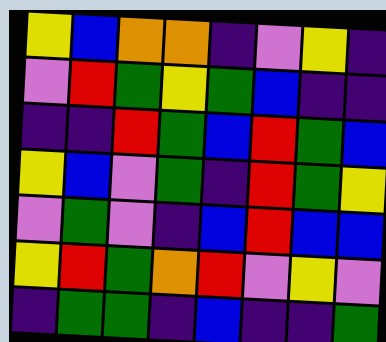[["yellow", "blue", "orange", "orange", "indigo", "violet", "yellow", "indigo"], ["violet", "red", "green", "yellow", "green", "blue", "indigo", "indigo"], ["indigo", "indigo", "red", "green", "blue", "red", "green", "blue"], ["yellow", "blue", "violet", "green", "indigo", "red", "green", "yellow"], ["violet", "green", "violet", "indigo", "blue", "red", "blue", "blue"], ["yellow", "red", "green", "orange", "red", "violet", "yellow", "violet"], ["indigo", "green", "green", "indigo", "blue", "indigo", "indigo", "green"]]